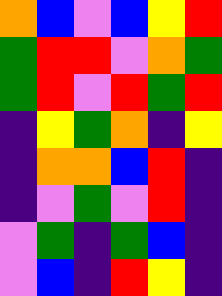[["orange", "blue", "violet", "blue", "yellow", "red"], ["green", "red", "red", "violet", "orange", "green"], ["green", "red", "violet", "red", "green", "red"], ["indigo", "yellow", "green", "orange", "indigo", "yellow"], ["indigo", "orange", "orange", "blue", "red", "indigo"], ["indigo", "violet", "green", "violet", "red", "indigo"], ["violet", "green", "indigo", "green", "blue", "indigo"], ["violet", "blue", "indigo", "red", "yellow", "indigo"]]